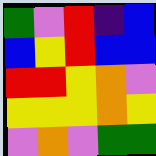[["green", "violet", "red", "indigo", "blue"], ["blue", "yellow", "red", "blue", "blue"], ["red", "red", "yellow", "orange", "violet"], ["yellow", "yellow", "yellow", "orange", "yellow"], ["violet", "orange", "violet", "green", "green"]]